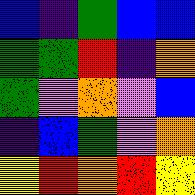[["blue", "indigo", "green", "blue", "blue"], ["green", "green", "red", "indigo", "orange"], ["green", "violet", "orange", "violet", "blue"], ["indigo", "blue", "green", "violet", "orange"], ["yellow", "red", "orange", "red", "yellow"]]